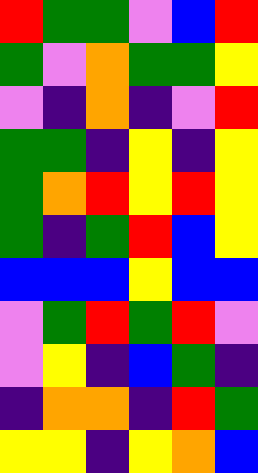[["red", "green", "green", "violet", "blue", "red"], ["green", "violet", "orange", "green", "green", "yellow"], ["violet", "indigo", "orange", "indigo", "violet", "red"], ["green", "green", "indigo", "yellow", "indigo", "yellow"], ["green", "orange", "red", "yellow", "red", "yellow"], ["green", "indigo", "green", "red", "blue", "yellow"], ["blue", "blue", "blue", "yellow", "blue", "blue"], ["violet", "green", "red", "green", "red", "violet"], ["violet", "yellow", "indigo", "blue", "green", "indigo"], ["indigo", "orange", "orange", "indigo", "red", "green"], ["yellow", "yellow", "indigo", "yellow", "orange", "blue"]]